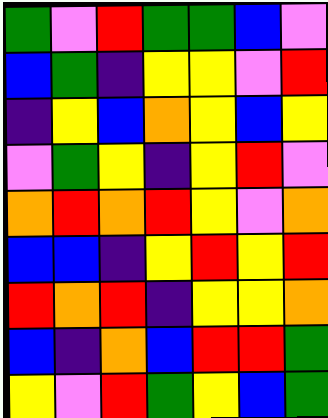[["green", "violet", "red", "green", "green", "blue", "violet"], ["blue", "green", "indigo", "yellow", "yellow", "violet", "red"], ["indigo", "yellow", "blue", "orange", "yellow", "blue", "yellow"], ["violet", "green", "yellow", "indigo", "yellow", "red", "violet"], ["orange", "red", "orange", "red", "yellow", "violet", "orange"], ["blue", "blue", "indigo", "yellow", "red", "yellow", "red"], ["red", "orange", "red", "indigo", "yellow", "yellow", "orange"], ["blue", "indigo", "orange", "blue", "red", "red", "green"], ["yellow", "violet", "red", "green", "yellow", "blue", "green"]]